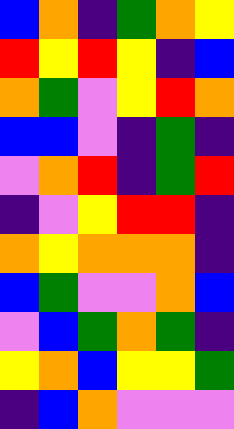[["blue", "orange", "indigo", "green", "orange", "yellow"], ["red", "yellow", "red", "yellow", "indigo", "blue"], ["orange", "green", "violet", "yellow", "red", "orange"], ["blue", "blue", "violet", "indigo", "green", "indigo"], ["violet", "orange", "red", "indigo", "green", "red"], ["indigo", "violet", "yellow", "red", "red", "indigo"], ["orange", "yellow", "orange", "orange", "orange", "indigo"], ["blue", "green", "violet", "violet", "orange", "blue"], ["violet", "blue", "green", "orange", "green", "indigo"], ["yellow", "orange", "blue", "yellow", "yellow", "green"], ["indigo", "blue", "orange", "violet", "violet", "violet"]]